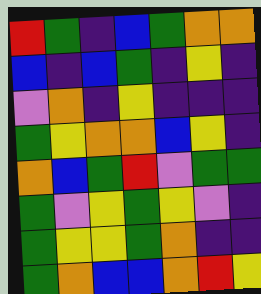[["red", "green", "indigo", "blue", "green", "orange", "orange"], ["blue", "indigo", "blue", "green", "indigo", "yellow", "indigo"], ["violet", "orange", "indigo", "yellow", "indigo", "indigo", "indigo"], ["green", "yellow", "orange", "orange", "blue", "yellow", "indigo"], ["orange", "blue", "green", "red", "violet", "green", "green"], ["green", "violet", "yellow", "green", "yellow", "violet", "indigo"], ["green", "yellow", "yellow", "green", "orange", "indigo", "indigo"], ["green", "orange", "blue", "blue", "orange", "red", "yellow"]]